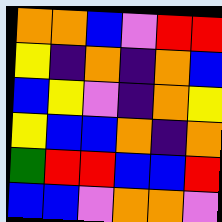[["orange", "orange", "blue", "violet", "red", "red"], ["yellow", "indigo", "orange", "indigo", "orange", "blue"], ["blue", "yellow", "violet", "indigo", "orange", "yellow"], ["yellow", "blue", "blue", "orange", "indigo", "orange"], ["green", "red", "red", "blue", "blue", "red"], ["blue", "blue", "violet", "orange", "orange", "violet"]]